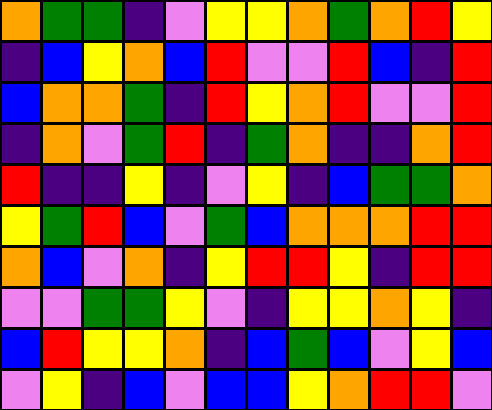[["orange", "green", "green", "indigo", "violet", "yellow", "yellow", "orange", "green", "orange", "red", "yellow"], ["indigo", "blue", "yellow", "orange", "blue", "red", "violet", "violet", "red", "blue", "indigo", "red"], ["blue", "orange", "orange", "green", "indigo", "red", "yellow", "orange", "red", "violet", "violet", "red"], ["indigo", "orange", "violet", "green", "red", "indigo", "green", "orange", "indigo", "indigo", "orange", "red"], ["red", "indigo", "indigo", "yellow", "indigo", "violet", "yellow", "indigo", "blue", "green", "green", "orange"], ["yellow", "green", "red", "blue", "violet", "green", "blue", "orange", "orange", "orange", "red", "red"], ["orange", "blue", "violet", "orange", "indigo", "yellow", "red", "red", "yellow", "indigo", "red", "red"], ["violet", "violet", "green", "green", "yellow", "violet", "indigo", "yellow", "yellow", "orange", "yellow", "indigo"], ["blue", "red", "yellow", "yellow", "orange", "indigo", "blue", "green", "blue", "violet", "yellow", "blue"], ["violet", "yellow", "indigo", "blue", "violet", "blue", "blue", "yellow", "orange", "red", "red", "violet"]]